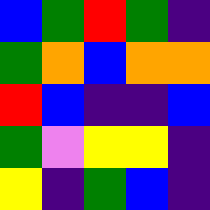[["blue", "green", "red", "green", "indigo"], ["green", "orange", "blue", "orange", "orange"], ["red", "blue", "indigo", "indigo", "blue"], ["green", "violet", "yellow", "yellow", "indigo"], ["yellow", "indigo", "green", "blue", "indigo"]]